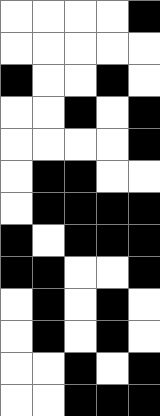[["white", "white", "white", "white", "black"], ["white", "white", "white", "white", "white"], ["black", "white", "white", "black", "white"], ["white", "white", "black", "white", "black"], ["white", "white", "white", "white", "black"], ["white", "black", "black", "white", "white"], ["white", "black", "black", "black", "black"], ["black", "white", "black", "black", "black"], ["black", "black", "white", "white", "black"], ["white", "black", "white", "black", "white"], ["white", "black", "white", "black", "white"], ["white", "white", "black", "white", "black"], ["white", "white", "black", "black", "black"]]